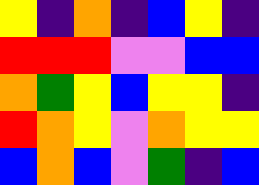[["yellow", "indigo", "orange", "indigo", "blue", "yellow", "indigo"], ["red", "red", "red", "violet", "violet", "blue", "blue"], ["orange", "green", "yellow", "blue", "yellow", "yellow", "indigo"], ["red", "orange", "yellow", "violet", "orange", "yellow", "yellow"], ["blue", "orange", "blue", "violet", "green", "indigo", "blue"]]